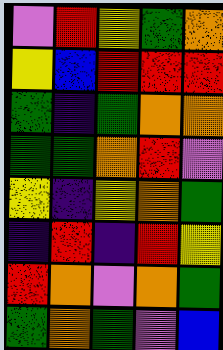[["violet", "red", "yellow", "green", "orange"], ["yellow", "blue", "red", "red", "red"], ["green", "indigo", "green", "orange", "orange"], ["green", "green", "orange", "red", "violet"], ["yellow", "indigo", "yellow", "orange", "green"], ["indigo", "red", "indigo", "red", "yellow"], ["red", "orange", "violet", "orange", "green"], ["green", "orange", "green", "violet", "blue"]]